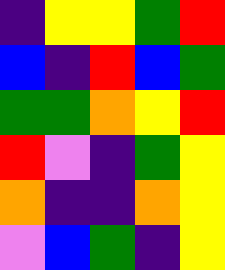[["indigo", "yellow", "yellow", "green", "red"], ["blue", "indigo", "red", "blue", "green"], ["green", "green", "orange", "yellow", "red"], ["red", "violet", "indigo", "green", "yellow"], ["orange", "indigo", "indigo", "orange", "yellow"], ["violet", "blue", "green", "indigo", "yellow"]]